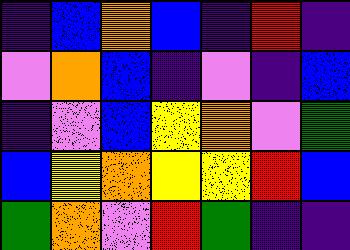[["indigo", "blue", "orange", "blue", "indigo", "red", "indigo"], ["violet", "orange", "blue", "indigo", "violet", "indigo", "blue"], ["indigo", "violet", "blue", "yellow", "orange", "violet", "green"], ["blue", "yellow", "orange", "yellow", "yellow", "red", "blue"], ["green", "orange", "violet", "red", "green", "indigo", "indigo"]]